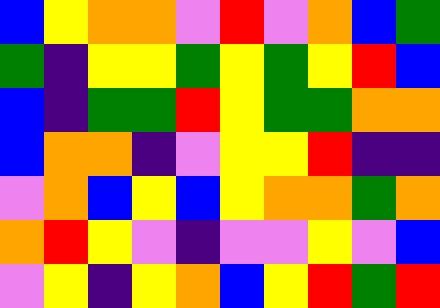[["blue", "yellow", "orange", "orange", "violet", "red", "violet", "orange", "blue", "green"], ["green", "indigo", "yellow", "yellow", "green", "yellow", "green", "yellow", "red", "blue"], ["blue", "indigo", "green", "green", "red", "yellow", "green", "green", "orange", "orange"], ["blue", "orange", "orange", "indigo", "violet", "yellow", "yellow", "red", "indigo", "indigo"], ["violet", "orange", "blue", "yellow", "blue", "yellow", "orange", "orange", "green", "orange"], ["orange", "red", "yellow", "violet", "indigo", "violet", "violet", "yellow", "violet", "blue"], ["violet", "yellow", "indigo", "yellow", "orange", "blue", "yellow", "red", "green", "red"]]